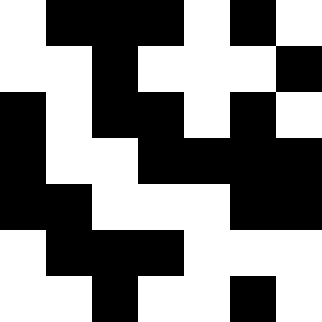[["white", "black", "black", "black", "white", "black", "white"], ["white", "white", "black", "white", "white", "white", "black"], ["black", "white", "black", "black", "white", "black", "white"], ["black", "white", "white", "black", "black", "black", "black"], ["black", "black", "white", "white", "white", "black", "black"], ["white", "black", "black", "black", "white", "white", "white"], ["white", "white", "black", "white", "white", "black", "white"]]